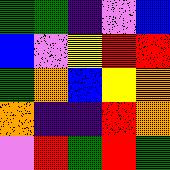[["green", "green", "indigo", "violet", "blue"], ["blue", "violet", "yellow", "red", "red"], ["green", "orange", "blue", "yellow", "orange"], ["orange", "indigo", "indigo", "red", "orange"], ["violet", "red", "green", "red", "green"]]